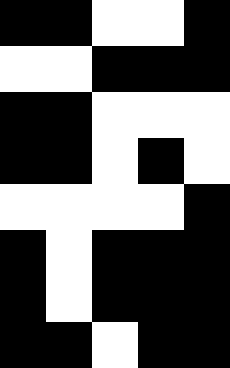[["black", "black", "white", "white", "black"], ["white", "white", "black", "black", "black"], ["black", "black", "white", "white", "white"], ["black", "black", "white", "black", "white"], ["white", "white", "white", "white", "black"], ["black", "white", "black", "black", "black"], ["black", "white", "black", "black", "black"], ["black", "black", "white", "black", "black"]]